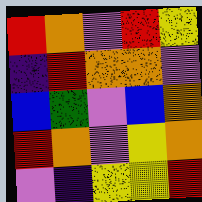[["red", "orange", "violet", "red", "yellow"], ["indigo", "red", "orange", "orange", "violet"], ["blue", "green", "violet", "blue", "orange"], ["red", "orange", "violet", "yellow", "orange"], ["violet", "indigo", "yellow", "yellow", "red"]]